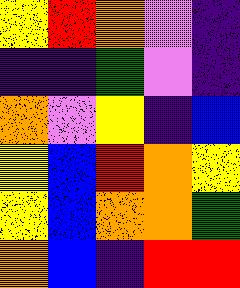[["yellow", "red", "orange", "violet", "indigo"], ["indigo", "indigo", "green", "violet", "indigo"], ["orange", "violet", "yellow", "indigo", "blue"], ["yellow", "blue", "red", "orange", "yellow"], ["yellow", "blue", "orange", "orange", "green"], ["orange", "blue", "indigo", "red", "red"]]